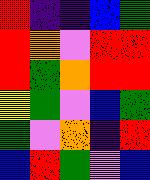[["red", "indigo", "indigo", "blue", "green"], ["red", "orange", "violet", "red", "red"], ["red", "green", "orange", "red", "red"], ["yellow", "green", "violet", "blue", "green"], ["green", "violet", "orange", "indigo", "red"], ["blue", "red", "green", "violet", "blue"]]